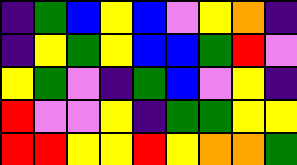[["indigo", "green", "blue", "yellow", "blue", "violet", "yellow", "orange", "indigo"], ["indigo", "yellow", "green", "yellow", "blue", "blue", "green", "red", "violet"], ["yellow", "green", "violet", "indigo", "green", "blue", "violet", "yellow", "indigo"], ["red", "violet", "violet", "yellow", "indigo", "green", "green", "yellow", "yellow"], ["red", "red", "yellow", "yellow", "red", "yellow", "orange", "orange", "green"]]